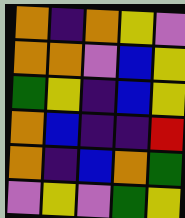[["orange", "indigo", "orange", "yellow", "violet"], ["orange", "orange", "violet", "blue", "yellow"], ["green", "yellow", "indigo", "blue", "yellow"], ["orange", "blue", "indigo", "indigo", "red"], ["orange", "indigo", "blue", "orange", "green"], ["violet", "yellow", "violet", "green", "yellow"]]